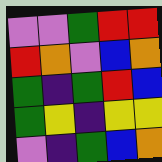[["violet", "violet", "green", "red", "red"], ["red", "orange", "violet", "blue", "orange"], ["green", "indigo", "green", "red", "blue"], ["green", "yellow", "indigo", "yellow", "yellow"], ["violet", "indigo", "green", "blue", "orange"]]